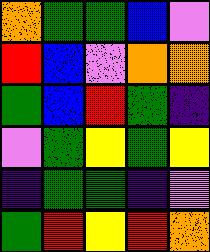[["orange", "green", "green", "blue", "violet"], ["red", "blue", "violet", "orange", "orange"], ["green", "blue", "red", "green", "indigo"], ["violet", "green", "yellow", "green", "yellow"], ["indigo", "green", "green", "indigo", "violet"], ["green", "red", "yellow", "red", "orange"]]